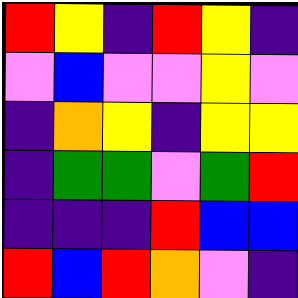[["red", "yellow", "indigo", "red", "yellow", "indigo"], ["violet", "blue", "violet", "violet", "yellow", "violet"], ["indigo", "orange", "yellow", "indigo", "yellow", "yellow"], ["indigo", "green", "green", "violet", "green", "red"], ["indigo", "indigo", "indigo", "red", "blue", "blue"], ["red", "blue", "red", "orange", "violet", "indigo"]]